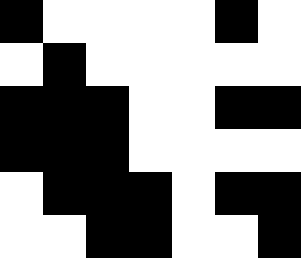[["black", "white", "white", "white", "white", "black", "white"], ["white", "black", "white", "white", "white", "white", "white"], ["black", "black", "black", "white", "white", "black", "black"], ["black", "black", "black", "white", "white", "white", "white"], ["white", "black", "black", "black", "white", "black", "black"], ["white", "white", "black", "black", "white", "white", "black"]]